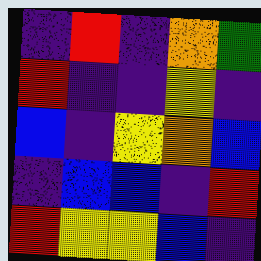[["indigo", "red", "indigo", "orange", "green"], ["red", "indigo", "indigo", "yellow", "indigo"], ["blue", "indigo", "yellow", "orange", "blue"], ["indigo", "blue", "blue", "indigo", "red"], ["red", "yellow", "yellow", "blue", "indigo"]]